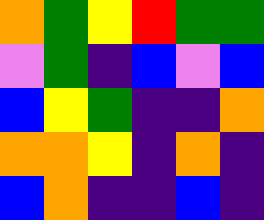[["orange", "green", "yellow", "red", "green", "green"], ["violet", "green", "indigo", "blue", "violet", "blue"], ["blue", "yellow", "green", "indigo", "indigo", "orange"], ["orange", "orange", "yellow", "indigo", "orange", "indigo"], ["blue", "orange", "indigo", "indigo", "blue", "indigo"]]